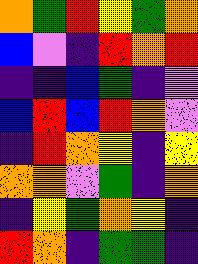[["orange", "green", "red", "yellow", "green", "orange"], ["blue", "violet", "indigo", "red", "orange", "red"], ["indigo", "indigo", "blue", "green", "indigo", "violet"], ["blue", "red", "blue", "red", "orange", "violet"], ["indigo", "red", "orange", "yellow", "indigo", "yellow"], ["orange", "orange", "violet", "green", "indigo", "orange"], ["indigo", "yellow", "green", "orange", "yellow", "indigo"], ["red", "orange", "indigo", "green", "green", "indigo"]]